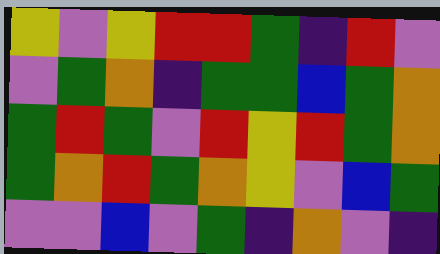[["yellow", "violet", "yellow", "red", "red", "green", "indigo", "red", "violet"], ["violet", "green", "orange", "indigo", "green", "green", "blue", "green", "orange"], ["green", "red", "green", "violet", "red", "yellow", "red", "green", "orange"], ["green", "orange", "red", "green", "orange", "yellow", "violet", "blue", "green"], ["violet", "violet", "blue", "violet", "green", "indigo", "orange", "violet", "indigo"]]